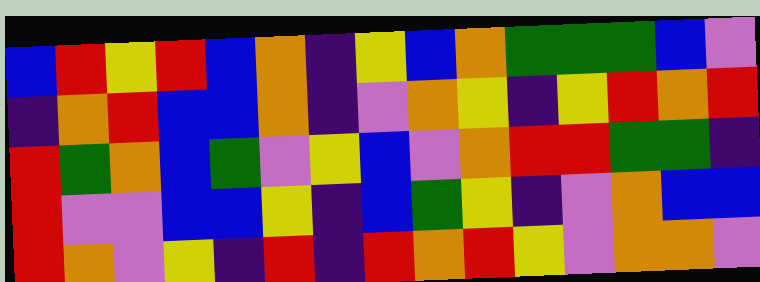[["blue", "red", "yellow", "red", "blue", "orange", "indigo", "yellow", "blue", "orange", "green", "green", "green", "blue", "violet"], ["indigo", "orange", "red", "blue", "blue", "orange", "indigo", "violet", "orange", "yellow", "indigo", "yellow", "red", "orange", "red"], ["red", "green", "orange", "blue", "green", "violet", "yellow", "blue", "violet", "orange", "red", "red", "green", "green", "indigo"], ["red", "violet", "violet", "blue", "blue", "yellow", "indigo", "blue", "green", "yellow", "indigo", "violet", "orange", "blue", "blue"], ["red", "orange", "violet", "yellow", "indigo", "red", "indigo", "red", "orange", "red", "yellow", "violet", "orange", "orange", "violet"]]